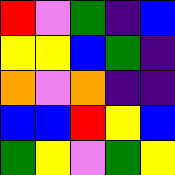[["red", "violet", "green", "indigo", "blue"], ["yellow", "yellow", "blue", "green", "indigo"], ["orange", "violet", "orange", "indigo", "indigo"], ["blue", "blue", "red", "yellow", "blue"], ["green", "yellow", "violet", "green", "yellow"]]